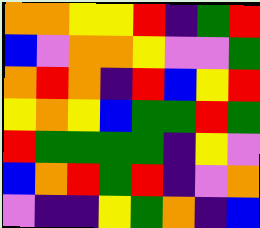[["orange", "orange", "yellow", "yellow", "red", "indigo", "green", "red"], ["blue", "violet", "orange", "orange", "yellow", "violet", "violet", "green"], ["orange", "red", "orange", "indigo", "red", "blue", "yellow", "red"], ["yellow", "orange", "yellow", "blue", "green", "green", "red", "green"], ["red", "green", "green", "green", "green", "indigo", "yellow", "violet"], ["blue", "orange", "red", "green", "red", "indigo", "violet", "orange"], ["violet", "indigo", "indigo", "yellow", "green", "orange", "indigo", "blue"]]